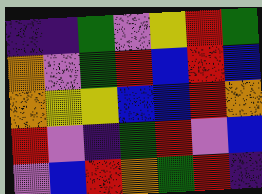[["indigo", "indigo", "green", "violet", "yellow", "red", "green"], ["orange", "violet", "green", "red", "blue", "red", "blue"], ["orange", "yellow", "yellow", "blue", "blue", "red", "orange"], ["red", "violet", "indigo", "green", "red", "violet", "blue"], ["violet", "blue", "red", "orange", "green", "red", "indigo"]]